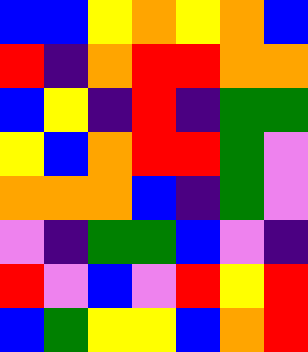[["blue", "blue", "yellow", "orange", "yellow", "orange", "blue"], ["red", "indigo", "orange", "red", "red", "orange", "orange"], ["blue", "yellow", "indigo", "red", "indigo", "green", "green"], ["yellow", "blue", "orange", "red", "red", "green", "violet"], ["orange", "orange", "orange", "blue", "indigo", "green", "violet"], ["violet", "indigo", "green", "green", "blue", "violet", "indigo"], ["red", "violet", "blue", "violet", "red", "yellow", "red"], ["blue", "green", "yellow", "yellow", "blue", "orange", "red"]]